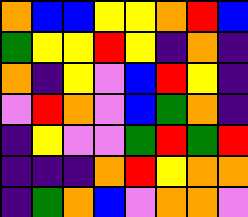[["orange", "blue", "blue", "yellow", "yellow", "orange", "red", "blue"], ["green", "yellow", "yellow", "red", "yellow", "indigo", "orange", "indigo"], ["orange", "indigo", "yellow", "violet", "blue", "red", "yellow", "indigo"], ["violet", "red", "orange", "violet", "blue", "green", "orange", "indigo"], ["indigo", "yellow", "violet", "violet", "green", "red", "green", "red"], ["indigo", "indigo", "indigo", "orange", "red", "yellow", "orange", "orange"], ["indigo", "green", "orange", "blue", "violet", "orange", "orange", "violet"]]